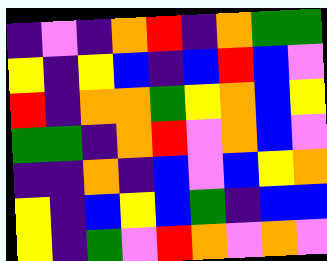[["indigo", "violet", "indigo", "orange", "red", "indigo", "orange", "green", "green"], ["yellow", "indigo", "yellow", "blue", "indigo", "blue", "red", "blue", "violet"], ["red", "indigo", "orange", "orange", "green", "yellow", "orange", "blue", "yellow"], ["green", "green", "indigo", "orange", "red", "violet", "orange", "blue", "violet"], ["indigo", "indigo", "orange", "indigo", "blue", "violet", "blue", "yellow", "orange"], ["yellow", "indigo", "blue", "yellow", "blue", "green", "indigo", "blue", "blue"], ["yellow", "indigo", "green", "violet", "red", "orange", "violet", "orange", "violet"]]